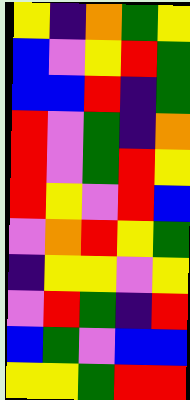[["yellow", "indigo", "orange", "green", "yellow"], ["blue", "violet", "yellow", "red", "green"], ["blue", "blue", "red", "indigo", "green"], ["red", "violet", "green", "indigo", "orange"], ["red", "violet", "green", "red", "yellow"], ["red", "yellow", "violet", "red", "blue"], ["violet", "orange", "red", "yellow", "green"], ["indigo", "yellow", "yellow", "violet", "yellow"], ["violet", "red", "green", "indigo", "red"], ["blue", "green", "violet", "blue", "blue"], ["yellow", "yellow", "green", "red", "red"]]